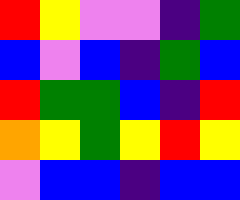[["red", "yellow", "violet", "violet", "indigo", "green"], ["blue", "violet", "blue", "indigo", "green", "blue"], ["red", "green", "green", "blue", "indigo", "red"], ["orange", "yellow", "green", "yellow", "red", "yellow"], ["violet", "blue", "blue", "indigo", "blue", "blue"]]